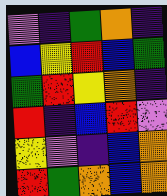[["violet", "indigo", "green", "orange", "indigo"], ["blue", "yellow", "red", "blue", "green"], ["green", "red", "yellow", "orange", "indigo"], ["red", "indigo", "blue", "red", "violet"], ["yellow", "violet", "indigo", "blue", "orange"], ["red", "green", "orange", "blue", "orange"]]